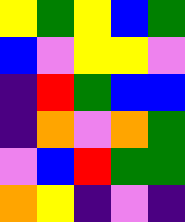[["yellow", "green", "yellow", "blue", "green"], ["blue", "violet", "yellow", "yellow", "violet"], ["indigo", "red", "green", "blue", "blue"], ["indigo", "orange", "violet", "orange", "green"], ["violet", "blue", "red", "green", "green"], ["orange", "yellow", "indigo", "violet", "indigo"]]